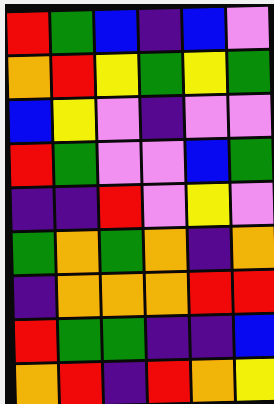[["red", "green", "blue", "indigo", "blue", "violet"], ["orange", "red", "yellow", "green", "yellow", "green"], ["blue", "yellow", "violet", "indigo", "violet", "violet"], ["red", "green", "violet", "violet", "blue", "green"], ["indigo", "indigo", "red", "violet", "yellow", "violet"], ["green", "orange", "green", "orange", "indigo", "orange"], ["indigo", "orange", "orange", "orange", "red", "red"], ["red", "green", "green", "indigo", "indigo", "blue"], ["orange", "red", "indigo", "red", "orange", "yellow"]]